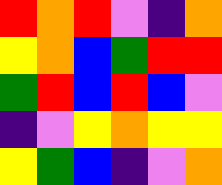[["red", "orange", "red", "violet", "indigo", "orange"], ["yellow", "orange", "blue", "green", "red", "red"], ["green", "red", "blue", "red", "blue", "violet"], ["indigo", "violet", "yellow", "orange", "yellow", "yellow"], ["yellow", "green", "blue", "indigo", "violet", "orange"]]